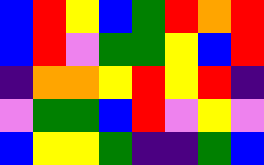[["blue", "red", "yellow", "blue", "green", "red", "orange", "red"], ["blue", "red", "violet", "green", "green", "yellow", "blue", "red"], ["indigo", "orange", "orange", "yellow", "red", "yellow", "red", "indigo"], ["violet", "green", "green", "blue", "red", "violet", "yellow", "violet"], ["blue", "yellow", "yellow", "green", "indigo", "indigo", "green", "blue"]]